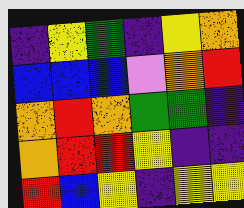[["indigo", "yellow", "green", "indigo", "yellow", "orange"], ["blue", "blue", "blue", "violet", "orange", "red"], ["orange", "red", "orange", "green", "green", "indigo"], ["orange", "red", "red", "yellow", "indigo", "indigo"], ["red", "blue", "yellow", "indigo", "yellow", "yellow"]]